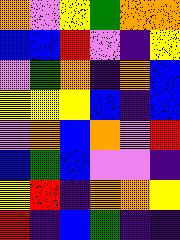[["orange", "violet", "yellow", "green", "orange", "orange"], ["blue", "blue", "red", "violet", "indigo", "yellow"], ["violet", "green", "orange", "indigo", "orange", "blue"], ["yellow", "yellow", "yellow", "blue", "indigo", "blue"], ["violet", "orange", "blue", "orange", "violet", "red"], ["blue", "green", "blue", "violet", "violet", "indigo"], ["yellow", "red", "indigo", "orange", "orange", "yellow"], ["red", "indigo", "blue", "green", "indigo", "indigo"]]